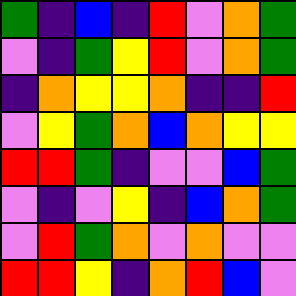[["green", "indigo", "blue", "indigo", "red", "violet", "orange", "green"], ["violet", "indigo", "green", "yellow", "red", "violet", "orange", "green"], ["indigo", "orange", "yellow", "yellow", "orange", "indigo", "indigo", "red"], ["violet", "yellow", "green", "orange", "blue", "orange", "yellow", "yellow"], ["red", "red", "green", "indigo", "violet", "violet", "blue", "green"], ["violet", "indigo", "violet", "yellow", "indigo", "blue", "orange", "green"], ["violet", "red", "green", "orange", "violet", "orange", "violet", "violet"], ["red", "red", "yellow", "indigo", "orange", "red", "blue", "violet"]]